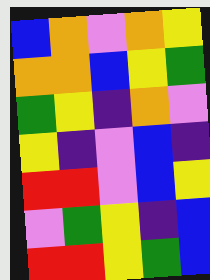[["blue", "orange", "violet", "orange", "yellow"], ["orange", "orange", "blue", "yellow", "green"], ["green", "yellow", "indigo", "orange", "violet"], ["yellow", "indigo", "violet", "blue", "indigo"], ["red", "red", "violet", "blue", "yellow"], ["violet", "green", "yellow", "indigo", "blue"], ["red", "red", "yellow", "green", "blue"]]